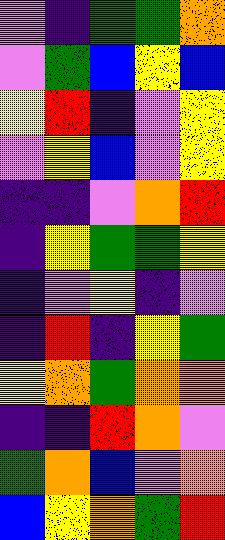[["violet", "indigo", "green", "green", "orange"], ["violet", "green", "blue", "yellow", "blue"], ["yellow", "red", "indigo", "violet", "yellow"], ["violet", "yellow", "blue", "violet", "yellow"], ["indigo", "indigo", "violet", "orange", "red"], ["indigo", "yellow", "green", "green", "yellow"], ["indigo", "violet", "yellow", "indigo", "violet"], ["indigo", "red", "indigo", "yellow", "green"], ["yellow", "orange", "green", "orange", "orange"], ["indigo", "indigo", "red", "orange", "violet"], ["green", "orange", "blue", "violet", "orange"], ["blue", "yellow", "orange", "green", "red"]]